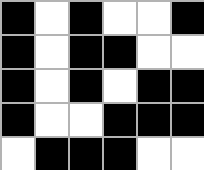[["black", "white", "black", "white", "white", "black"], ["black", "white", "black", "black", "white", "white"], ["black", "white", "black", "white", "black", "black"], ["black", "white", "white", "black", "black", "black"], ["white", "black", "black", "black", "white", "white"]]